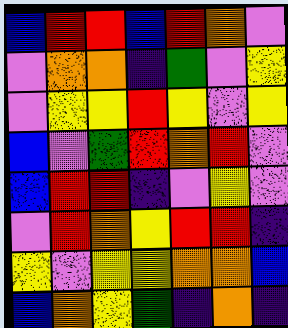[["blue", "red", "red", "blue", "red", "orange", "violet"], ["violet", "orange", "orange", "indigo", "green", "violet", "yellow"], ["violet", "yellow", "yellow", "red", "yellow", "violet", "yellow"], ["blue", "violet", "green", "red", "orange", "red", "violet"], ["blue", "red", "red", "indigo", "violet", "yellow", "violet"], ["violet", "red", "orange", "yellow", "red", "red", "indigo"], ["yellow", "violet", "yellow", "yellow", "orange", "orange", "blue"], ["blue", "orange", "yellow", "green", "indigo", "orange", "indigo"]]